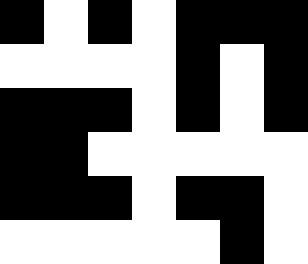[["black", "white", "black", "white", "black", "black", "black"], ["white", "white", "white", "white", "black", "white", "black"], ["black", "black", "black", "white", "black", "white", "black"], ["black", "black", "white", "white", "white", "white", "white"], ["black", "black", "black", "white", "black", "black", "white"], ["white", "white", "white", "white", "white", "black", "white"]]